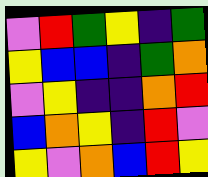[["violet", "red", "green", "yellow", "indigo", "green"], ["yellow", "blue", "blue", "indigo", "green", "orange"], ["violet", "yellow", "indigo", "indigo", "orange", "red"], ["blue", "orange", "yellow", "indigo", "red", "violet"], ["yellow", "violet", "orange", "blue", "red", "yellow"]]